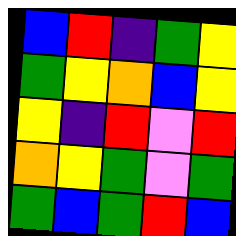[["blue", "red", "indigo", "green", "yellow"], ["green", "yellow", "orange", "blue", "yellow"], ["yellow", "indigo", "red", "violet", "red"], ["orange", "yellow", "green", "violet", "green"], ["green", "blue", "green", "red", "blue"]]